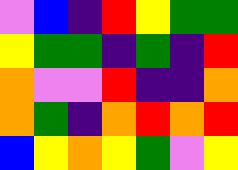[["violet", "blue", "indigo", "red", "yellow", "green", "green"], ["yellow", "green", "green", "indigo", "green", "indigo", "red"], ["orange", "violet", "violet", "red", "indigo", "indigo", "orange"], ["orange", "green", "indigo", "orange", "red", "orange", "red"], ["blue", "yellow", "orange", "yellow", "green", "violet", "yellow"]]